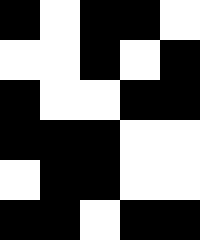[["black", "white", "black", "black", "white"], ["white", "white", "black", "white", "black"], ["black", "white", "white", "black", "black"], ["black", "black", "black", "white", "white"], ["white", "black", "black", "white", "white"], ["black", "black", "white", "black", "black"]]